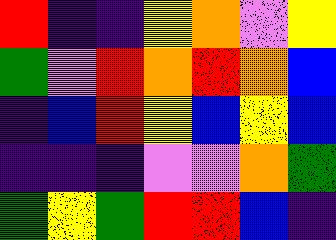[["red", "indigo", "indigo", "yellow", "orange", "violet", "yellow"], ["green", "violet", "red", "orange", "red", "orange", "blue"], ["indigo", "blue", "red", "yellow", "blue", "yellow", "blue"], ["indigo", "indigo", "indigo", "violet", "violet", "orange", "green"], ["green", "yellow", "green", "red", "red", "blue", "indigo"]]